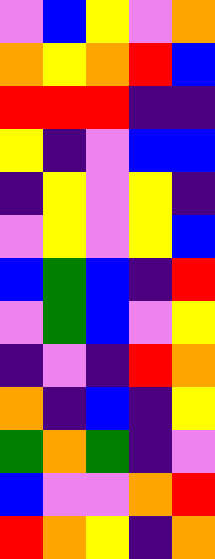[["violet", "blue", "yellow", "violet", "orange"], ["orange", "yellow", "orange", "red", "blue"], ["red", "red", "red", "indigo", "indigo"], ["yellow", "indigo", "violet", "blue", "blue"], ["indigo", "yellow", "violet", "yellow", "indigo"], ["violet", "yellow", "violet", "yellow", "blue"], ["blue", "green", "blue", "indigo", "red"], ["violet", "green", "blue", "violet", "yellow"], ["indigo", "violet", "indigo", "red", "orange"], ["orange", "indigo", "blue", "indigo", "yellow"], ["green", "orange", "green", "indigo", "violet"], ["blue", "violet", "violet", "orange", "red"], ["red", "orange", "yellow", "indigo", "orange"]]